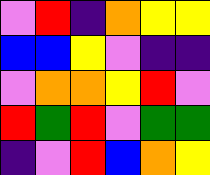[["violet", "red", "indigo", "orange", "yellow", "yellow"], ["blue", "blue", "yellow", "violet", "indigo", "indigo"], ["violet", "orange", "orange", "yellow", "red", "violet"], ["red", "green", "red", "violet", "green", "green"], ["indigo", "violet", "red", "blue", "orange", "yellow"]]